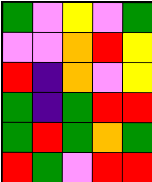[["green", "violet", "yellow", "violet", "green"], ["violet", "violet", "orange", "red", "yellow"], ["red", "indigo", "orange", "violet", "yellow"], ["green", "indigo", "green", "red", "red"], ["green", "red", "green", "orange", "green"], ["red", "green", "violet", "red", "red"]]